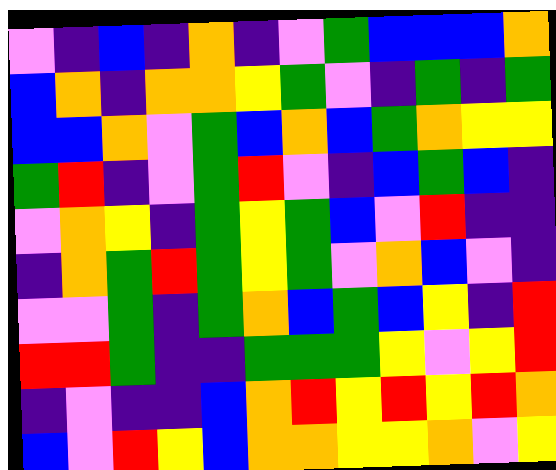[["violet", "indigo", "blue", "indigo", "orange", "indigo", "violet", "green", "blue", "blue", "blue", "orange"], ["blue", "orange", "indigo", "orange", "orange", "yellow", "green", "violet", "indigo", "green", "indigo", "green"], ["blue", "blue", "orange", "violet", "green", "blue", "orange", "blue", "green", "orange", "yellow", "yellow"], ["green", "red", "indigo", "violet", "green", "red", "violet", "indigo", "blue", "green", "blue", "indigo"], ["violet", "orange", "yellow", "indigo", "green", "yellow", "green", "blue", "violet", "red", "indigo", "indigo"], ["indigo", "orange", "green", "red", "green", "yellow", "green", "violet", "orange", "blue", "violet", "indigo"], ["violet", "violet", "green", "indigo", "green", "orange", "blue", "green", "blue", "yellow", "indigo", "red"], ["red", "red", "green", "indigo", "indigo", "green", "green", "green", "yellow", "violet", "yellow", "red"], ["indigo", "violet", "indigo", "indigo", "blue", "orange", "red", "yellow", "red", "yellow", "red", "orange"], ["blue", "violet", "red", "yellow", "blue", "orange", "orange", "yellow", "yellow", "orange", "violet", "yellow"]]